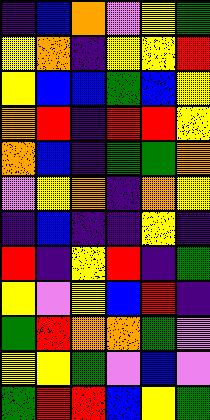[["indigo", "blue", "orange", "violet", "yellow", "green"], ["yellow", "orange", "indigo", "yellow", "yellow", "red"], ["yellow", "blue", "blue", "green", "blue", "yellow"], ["orange", "red", "indigo", "red", "red", "yellow"], ["orange", "blue", "indigo", "green", "green", "orange"], ["violet", "yellow", "orange", "indigo", "orange", "yellow"], ["indigo", "blue", "indigo", "indigo", "yellow", "indigo"], ["red", "indigo", "yellow", "red", "indigo", "green"], ["yellow", "violet", "yellow", "blue", "red", "indigo"], ["green", "red", "orange", "orange", "green", "violet"], ["yellow", "yellow", "green", "violet", "blue", "violet"], ["green", "red", "red", "blue", "yellow", "green"]]